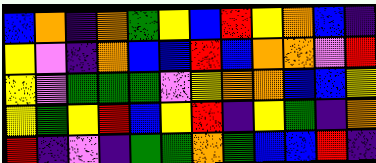[["blue", "orange", "indigo", "orange", "green", "yellow", "blue", "red", "yellow", "orange", "blue", "indigo"], ["yellow", "violet", "indigo", "orange", "blue", "blue", "red", "blue", "orange", "orange", "violet", "red"], ["yellow", "violet", "green", "green", "green", "violet", "yellow", "orange", "orange", "blue", "blue", "yellow"], ["yellow", "green", "yellow", "red", "blue", "yellow", "red", "indigo", "yellow", "green", "indigo", "orange"], ["red", "indigo", "violet", "indigo", "green", "green", "orange", "green", "blue", "blue", "red", "indigo"]]